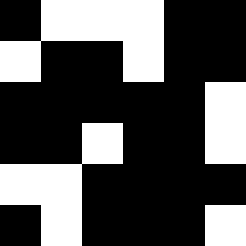[["black", "white", "white", "white", "black", "black"], ["white", "black", "black", "white", "black", "black"], ["black", "black", "black", "black", "black", "white"], ["black", "black", "white", "black", "black", "white"], ["white", "white", "black", "black", "black", "black"], ["black", "white", "black", "black", "black", "white"]]